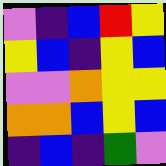[["violet", "indigo", "blue", "red", "yellow"], ["yellow", "blue", "indigo", "yellow", "blue"], ["violet", "violet", "orange", "yellow", "yellow"], ["orange", "orange", "blue", "yellow", "blue"], ["indigo", "blue", "indigo", "green", "violet"]]